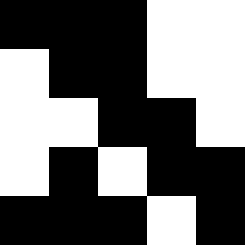[["black", "black", "black", "white", "white"], ["white", "black", "black", "white", "white"], ["white", "white", "black", "black", "white"], ["white", "black", "white", "black", "black"], ["black", "black", "black", "white", "black"]]